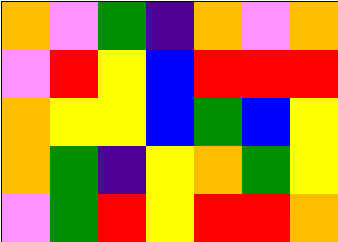[["orange", "violet", "green", "indigo", "orange", "violet", "orange"], ["violet", "red", "yellow", "blue", "red", "red", "red"], ["orange", "yellow", "yellow", "blue", "green", "blue", "yellow"], ["orange", "green", "indigo", "yellow", "orange", "green", "yellow"], ["violet", "green", "red", "yellow", "red", "red", "orange"]]